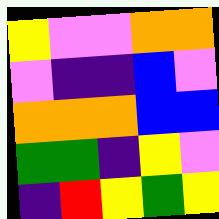[["yellow", "violet", "violet", "orange", "orange"], ["violet", "indigo", "indigo", "blue", "violet"], ["orange", "orange", "orange", "blue", "blue"], ["green", "green", "indigo", "yellow", "violet"], ["indigo", "red", "yellow", "green", "yellow"]]